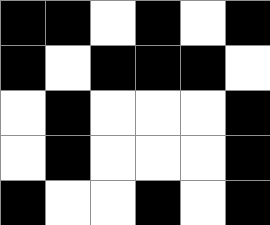[["black", "black", "white", "black", "white", "black"], ["black", "white", "black", "black", "black", "white"], ["white", "black", "white", "white", "white", "black"], ["white", "black", "white", "white", "white", "black"], ["black", "white", "white", "black", "white", "black"]]